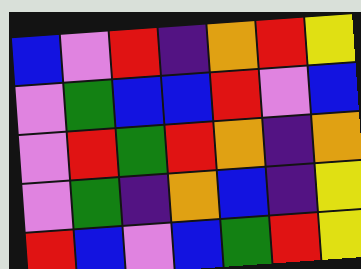[["blue", "violet", "red", "indigo", "orange", "red", "yellow"], ["violet", "green", "blue", "blue", "red", "violet", "blue"], ["violet", "red", "green", "red", "orange", "indigo", "orange"], ["violet", "green", "indigo", "orange", "blue", "indigo", "yellow"], ["red", "blue", "violet", "blue", "green", "red", "yellow"]]